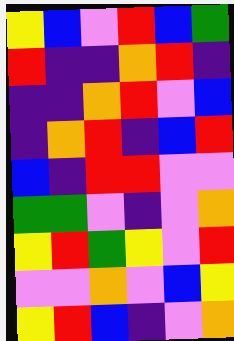[["yellow", "blue", "violet", "red", "blue", "green"], ["red", "indigo", "indigo", "orange", "red", "indigo"], ["indigo", "indigo", "orange", "red", "violet", "blue"], ["indigo", "orange", "red", "indigo", "blue", "red"], ["blue", "indigo", "red", "red", "violet", "violet"], ["green", "green", "violet", "indigo", "violet", "orange"], ["yellow", "red", "green", "yellow", "violet", "red"], ["violet", "violet", "orange", "violet", "blue", "yellow"], ["yellow", "red", "blue", "indigo", "violet", "orange"]]